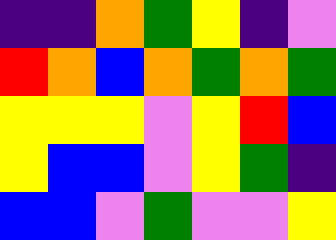[["indigo", "indigo", "orange", "green", "yellow", "indigo", "violet"], ["red", "orange", "blue", "orange", "green", "orange", "green"], ["yellow", "yellow", "yellow", "violet", "yellow", "red", "blue"], ["yellow", "blue", "blue", "violet", "yellow", "green", "indigo"], ["blue", "blue", "violet", "green", "violet", "violet", "yellow"]]